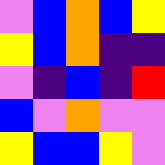[["violet", "blue", "orange", "blue", "yellow"], ["yellow", "blue", "orange", "indigo", "indigo"], ["violet", "indigo", "blue", "indigo", "red"], ["blue", "violet", "orange", "violet", "violet"], ["yellow", "blue", "blue", "yellow", "violet"]]